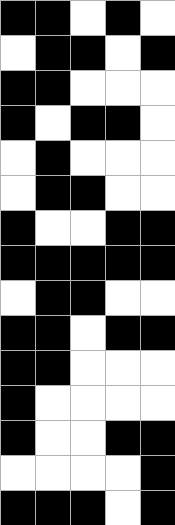[["black", "black", "white", "black", "white"], ["white", "black", "black", "white", "black"], ["black", "black", "white", "white", "white"], ["black", "white", "black", "black", "white"], ["white", "black", "white", "white", "white"], ["white", "black", "black", "white", "white"], ["black", "white", "white", "black", "black"], ["black", "black", "black", "black", "black"], ["white", "black", "black", "white", "white"], ["black", "black", "white", "black", "black"], ["black", "black", "white", "white", "white"], ["black", "white", "white", "white", "white"], ["black", "white", "white", "black", "black"], ["white", "white", "white", "white", "black"], ["black", "black", "black", "white", "black"]]